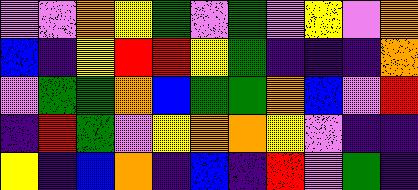[["violet", "violet", "orange", "yellow", "green", "violet", "green", "violet", "yellow", "violet", "orange"], ["blue", "indigo", "yellow", "red", "red", "yellow", "green", "indigo", "indigo", "indigo", "orange"], ["violet", "green", "green", "orange", "blue", "green", "green", "orange", "blue", "violet", "red"], ["indigo", "red", "green", "violet", "yellow", "orange", "orange", "yellow", "violet", "indigo", "indigo"], ["yellow", "indigo", "blue", "orange", "indigo", "blue", "indigo", "red", "violet", "green", "indigo"]]